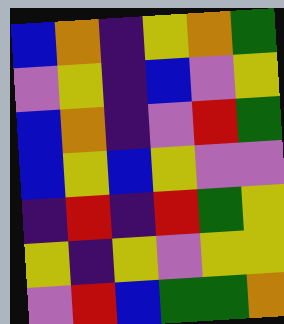[["blue", "orange", "indigo", "yellow", "orange", "green"], ["violet", "yellow", "indigo", "blue", "violet", "yellow"], ["blue", "orange", "indigo", "violet", "red", "green"], ["blue", "yellow", "blue", "yellow", "violet", "violet"], ["indigo", "red", "indigo", "red", "green", "yellow"], ["yellow", "indigo", "yellow", "violet", "yellow", "yellow"], ["violet", "red", "blue", "green", "green", "orange"]]